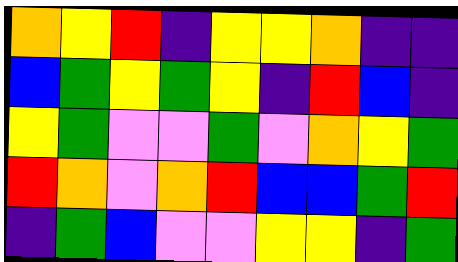[["orange", "yellow", "red", "indigo", "yellow", "yellow", "orange", "indigo", "indigo"], ["blue", "green", "yellow", "green", "yellow", "indigo", "red", "blue", "indigo"], ["yellow", "green", "violet", "violet", "green", "violet", "orange", "yellow", "green"], ["red", "orange", "violet", "orange", "red", "blue", "blue", "green", "red"], ["indigo", "green", "blue", "violet", "violet", "yellow", "yellow", "indigo", "green"]]